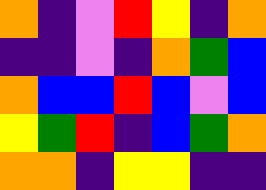[["orange", "indigo", "violet", "red", "yellow", "indigo", "orange"], ["indigo", "indigo", "violet", "indigo", "orange", "green", "blue"], ["orange", "blue", "blue", "red", "blue", "violet", "blue"], ["yellow", "green", "red", "indigo", "blue", "green", "orange"], ["orange", "orange", "indigo", "yellow", "yellow", "indigo", "indigo"]]